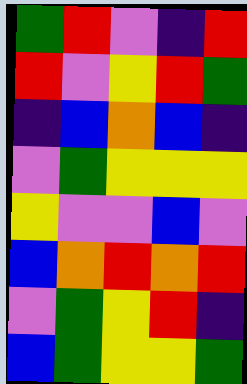[["green", "red", "violet", "indigo", "red"], ["red", "violet", "yellow", "red", "green"], ["indigo", "blue", "orange", "blue", "indigo"], ["violet", "green", "yellow", "yellow", "yellow"], ["yellow", "violet", "violet", "blue", "violet"], ["blue", "orange", "red", "orange", "red"], ["violet", "green", "yellow", "red", "indigo"], ["blue", "green", "yellow", "yellow", "green"]]